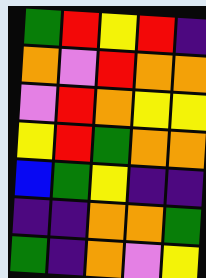[["green", "red", "yellow", "red", "indigo"], ["orange", "violet", "red", "orange", "orange"], ["violet", "red", "orange", "yellow", "yellow"], ["yellow", "red", "green", "orange", "orange"], ["blue", "green", "yellow", "indigo", "indigo"], ["indigo", "indigo", "orange", "orange", "green"], ["green", "indigo", "orange", "violet", "yellow"]]